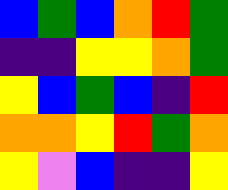[["blue", "green", "blue", "orange", "red", "green"], ["indigo", "indigo", "yellow", "yellow", "orange", "green"], ["yellow", "blue", "green", "blue", "indigo", "red"], ["orange", "orange", "yellow", "red", "green", "orange"], ["yellow", "violet", "blue", "indigo", "indigo", "yellow"]]